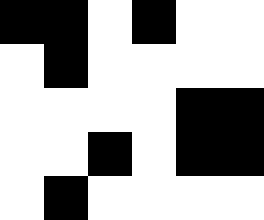[["black", "black", "white", "black", "white", "white"], ["white", "black", "white", "white", "white", "white"], ["white", "white", "white", "white", "black", "black"], ["white", "white", "black", "white", "black", "black"], ["white", "black", "white", "white", "white", "white"]]